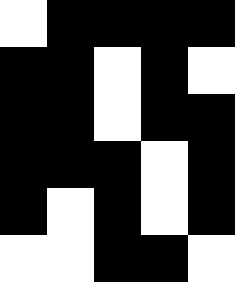[["white", "black", "black", "black", "black"], ["black", "black", "white", "black", "white"], ["black", "black", "white", "black", "black"], ["black", "black", "black", "white", "black"], ["black", "white", "black", "white", "black"], ["white", "white", "black", "black", "white"]]